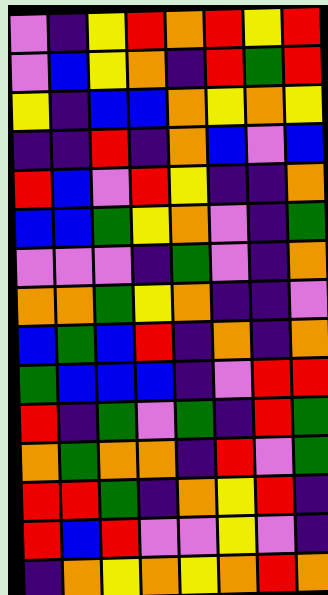[["violet", "indigo", "yellow", "red", "orange", "red", "yellow", "red"], ["violet", "blue", "yellow", "orange", "indigo", "red", "green", "red"], ["yellow", "indigo", "blue", "blue", "orange", "yellow", "orange", "yellow"], ["indigo", "indigo", "red", "indigo", "orange", "blue", "violet", "blue"], ["red", "blue", "violet", "red", "yellow", "indigo", "indigo", "orange"], ["blue", "blue", "green", "yellow", "orange", "violet", "indigo", "green"], ["violet", "violet", "violet", "indigo", "green", "violet", "indigo", "orange"], ["orange", "orange", "green", "yellow", "orange", "indigo", "indigo", "violet"], ["blue", "green", "blue", "red", "indigo", "orange", "indigo", "orange"], ["green", "blue", "blue", "blue", "indigo", "violet", "red", "red"], ["red", "indigo", "green", "violet", "green", "indigo", "red", "green"], ["orange", "green", "orange", "orange", "indigo", "red", "violet", "green"], ["red", "red", "green", "indigo", "orange", "yellow", "red", "indigo"], ["red", "blue", "red", "violet", "violet", "yellow", "violet", "indigo"], ["indigo", "orange", "yellow", "orange", "yellow", "orange", "red", "orange"]]